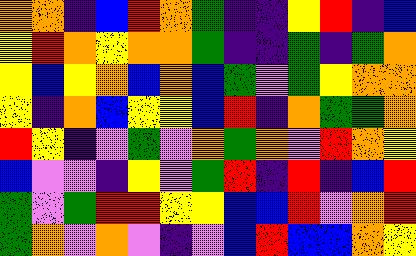[["orange", "orange", "indigo", "blue", "red", "orange", "green", "indigo", "indigo", "yellow", "red", "indigo", "blue"], ["yellow", "red", "orange", "yellow", "orange", "orange", "green", "indigo", "indigo", "green", "indigo", "green", "orange"], ["yellow", "blue", "yellow", "orange", "blue", "orange", "blue", "green", "violet", "green", "yellow", "orange", "orange"], ["yellow", "indigo", "orange", "blue", "yellow", "yellow", "blue", "red", "indigo", "orange", "green", "green", "orange"], ["red", "yellow", "indigo", "violet", "green", "violet", "orange", "green", "orange", "violet", "red", "orange", "yellow"], ["blue", "violet", "violet", "indigo", "yellow", "violet", "green", "red", "indigo", "red", "indigo", "blue", "red"], ["green", "violet", "green", "red", "red", "yellow", "yellow", "blue", "blue", "red", "violet", "orange", "red"], ["green", "orange", "violet", "orange", "violet", "indigo", "violet", "blue", "red", "blue", "blue", "orange", "yellow"]]